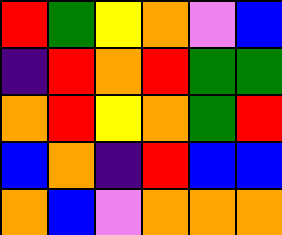[["red", "green", "yellow", "orange", "violet", "blue"], ["indigo", "red", "orange", "red", "green", "green"], ["orange", "red", "yellow", "orange", "green", "red"], ["blue", "orange", "indigo", "red", "blue", "blue"], ["orange", "blue", "violet", "orange", "orange", "orange"]]